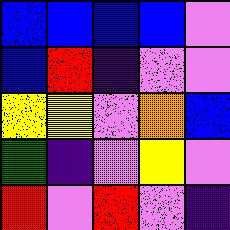[["blue", "blue", "blue", "blue", "violet"], ["blue", "red", "indigo", "violet", "violet"], ["yellow", "yellow", "violet", "orange", "blue"], ["green", "indigo", "violet", "yellow", "violet"], ["red", "violet", "red", "violet", "indigo"]]